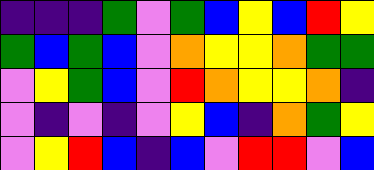[["indigo", "indigo", "indigo", "green", "violet", "green", "blue", "yellow", "blue", "red", "yellow"], ["green", "blue", "green", "blue", "violet", "orange", "yellow", "yellow", "orange", "green", "green"], ["violet", "yellow", "green", "blue", "violet", "red", "orange", "yellow", "yellow", "orange", "indigo"], ["violet", "indigo", "violet", "indigo", "violet", "yellow", "blue", "indigo", "orange", "green", "yellow"], ["violet", "yellow", "red", "blue", "indigo", "blue", "violet", "red", "red", "violet", "blue"]]